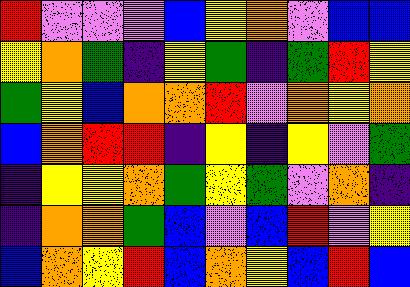[["red", "violet", "violet", "violet", "blue", "yellow", "orange", "violet", "blue", "blue"], ["yellow", "orange", "green", "indigo", "yellow", "green", "indigo", "green", "red", "yellow"], ["green", "yellow", "blue", "orange", "orange", "red", "violet", "orange", "yellow", "orange"], ["blue", "orange", "red", "red", "indigo", "yellow", "indigo", "yellow", "violet", "green"], ["indigo", "yellow", "yellow", "orange", "green", "yellow", "green", "violet", "orange", "indigo"], ["indigo", "orange", "orange", "green", "blue", "violet", "blue", "red", "violet", "yellow"], ["blue", "orange", "yellow", "red", "blue", "orange", "yellow", "blue", "red", "blue"]]